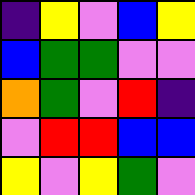[["indigo", "yellow", "violet", "blue", "yellow"], ["blue", "green", "green", "violet", "violet"], ["orange", "green", "violet", "red", "indigo"], ["violet", "red", "red", "blue", "blue"], ["yellow", "violet", "yellow", "green", "violet"]]